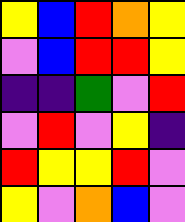[["yellow", "blue", "red", "orange", "yellow"], ["violet", "blue", "red", "red", "yellow"], ["indigo", "indigo", "green", "violet", "red"], ["violet", "red", "violet", "yellow", "indigo"], ["red", "yellow", "yellow", "red", "violet"], ["yellow", "violet", "orange", "blue", "violet"]]